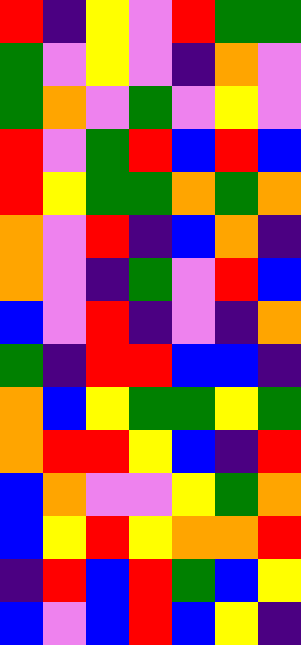[["red", "indigo", "yellow", "violet", "red", "green", "green"], ["green", "violet", "yellow", "violet", "indigo", "orange", "violet"], ["green", "orange", "violet", "green", "violet", "yellow", "violet"], ["red", "violet", "green", "red", "blue", "red", "blue"], ["red", "yellow", "green", "green", "orange", "green", "orange"], ["orange", "violet", "red", "indigo", "blue", "orange", "indigo"], ["orange", "violet", "indigo", "green", "violet", "red", "blue"], ["blue", "violet", "red", "indigo", "violet", "indigo", "orange"], ["green", "indigo", "red", "red", "blue", "blue", "indigo"], ["orange", "blue", "yellow", "green", "green", "yellow", "green"], ["orange", "red", "red", "yellow", "blue", "indigo", "red"], ["blue", "orange", "violet", "violet", "yellow", "green", "orange"], ["blue", "yellow", "red", "yellow", "orange", "orange", "red"], ["indigo", "red", "blue", "red", "green", "blue", "yellow"], ["blue", "violet", "blue", "red", "blue", "yellow", "indigo"]]